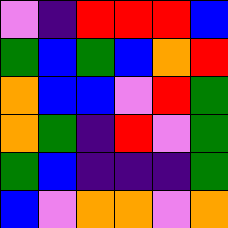[["violet", "indigo", "red", "red", "red", "blue"], ["green", "blue", "green", "blue", "orange", "red"], ["orange", "blue", "blue", "violet", "red", "green"], ["orange", "green", "indigo", "red", "violet", "green"], ["green", "blue", "indigo", "indigo", "indigo", "green"], ["blue", "violet", "orange", "orange", "violet", "orange"]]